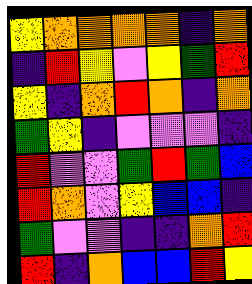[["yellow", "orange", "orange", "orange", "orange", "indigo", "orange"], ["indigo", "red", "yellow", "violet", "yellow", "green", "red"], ["yellow", "indigo", "orange", "red", "orange", "indigo", "orange"], ["green", "yellow", "indigo", "violet", "violet", "violet", "indigo"], ["red", "violet", "violet", "green", "red", "green", "blue"], ["red", "orange", "violet", "yellow", "blue", "blue", "indigo"], ["green", "violet", "violet", "indigo", "indigo", "orange", "red"], ["red", "indigo", "orange", "blue", "blue", "red", "yellow"]]